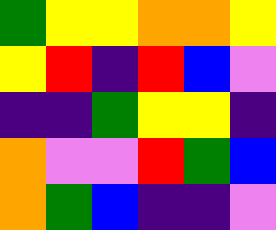[["green", "yellow", "yellow", "orange", "orange", "yellow"], ["yellow", "red", "indigo", "red", "blue", "violet"], ["indigo", "indigo", "green", "yellow", "yellow", "indigo"], ["orange", "violet", "violet", "red", "green", "blue"], ["orange", "green", "blue", "indigo", "indigo", "violet"]]